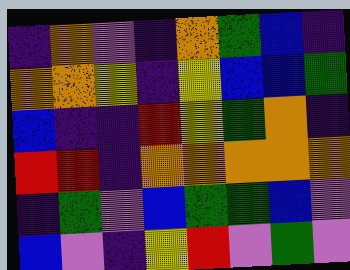[["indigo", "orange", "violet", "indigo", "orange", "green", "blue", "indigo"], ["orange", "orange", "yellow", "indigo", "yellow", "blue", "blue", "green"], ["blue", "indigo", "indigo", "red", "yellow", "green", "orange", "indigo"], ["red", "red", "indigo", "orange", "orange", "orange", "orange", "orange"], ["indigo", "green", "violet", "blue", "green", "green", "blue", "violet"], ["blue", "violet", "indigo", "yellow", "red", "violet", "green", "violet"]]